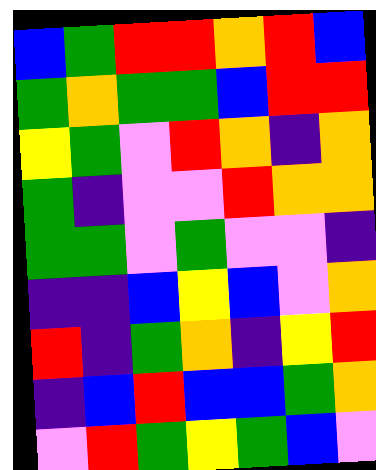[["blue", "green", "red", "red", "orange", "red", "blue"], ["green", "orange", "green", "green", "blue", "red", "red"], ["yellow", "green", "violet", "red", "orange", "indigo", "orange"], ["green", "indigo", "violet", "violet", "red", "orange", "orange"], ["green", "green", "violet", "green", "violet", "violet", "indigo"], ["indigo", "indigo", "blue", "yellow", "blue", "violet", "orange"], ["red", "indigo", "green", "orange", "indigo", "yellow", "red"], ["indigo", "blue", "red", "blue", "blue", "green", "orange"], ["violet", "red", "green", "yellow", "green", "blue", "violet"]]